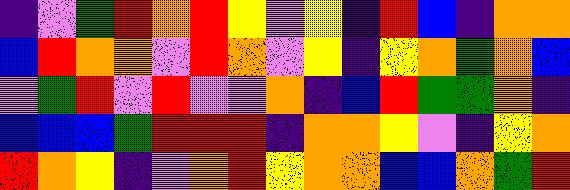[["indigo", "violet", "green", "red", "orange", "red", "yellow", "violet", "yellow", "indigo", "red", "blue", "indigo", "orange", "orange"], ["blue", "red", "orange", "orange", "violet", "red", "orange", "violet", "yellow", "indigo", "yellow", "orange", "green", "orange", "blue"], ["violet", "green", "red", "violet", "red", "violet", "violet", "orange", "indigo", "blue", "red", "green", "green", "orange", "indigo"], ["blue", "blue", "blue", "green", "red", "red", "red", "indigo", "orange", "orange", "yellow", "violet", "indigo", "yellow", "orange"], ["red", "orange", "yellow", "indigo", "violet", "orange", "red", "yellow", "orange", "orange", "blue", "blue", "orange", "green", "red"]]